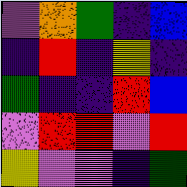[["violet", "orange", "green", "indigo", "blue"], ["indigo", "red", "indigo", "yellow", "indigo"], ["green", "indigo", "indigo", "red", "blue"], ["violet", "red", "red", "violet", "red"], ["yellow", "violet", "violet", "indigo", "green"]]